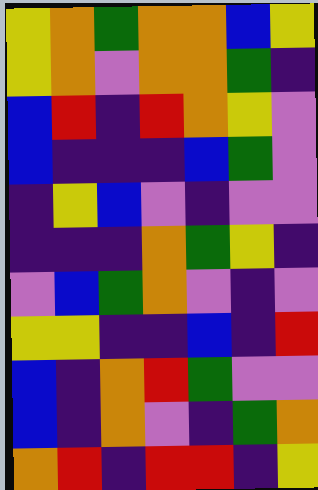[["yellow", "orange", "green", "orange", "orange", "blue", "yellow"], ["yellow", "orange", "violet", "orange", "orange", "green", "indigo"], ["blue", "red", "indigo", "red", "orange", "yellow", "violet"], ["blue", "indigo", "indigo", "indigo", "blue", "green", "violet"], ["indigo", "yellow", "blue", "violet", "indigo", "violet", "violet"], ["indigo", "indigo", "indigo", "orange", "green", "yellow", "indigo"], ["violet", "blue", "green", "orange", "violet", "indigo", "violet"], ["yellow", "yellow", "indigo", "indigo", "blue", "indigo", "red"], ["blue", "indigo", "orange", "red", "green", "violet", "violet"], ["blue", "indigo", "orange", "violet", "indigo", "green", "orange"], ["orange", "red", "indigo", "red", "red", "indigo", "yellow"]]